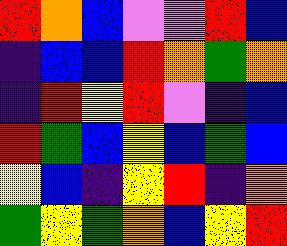[["red", "orange", "blue", "violet", "violet", "red", "blue"], ["indigo", "blue", "blue", "red", "orange", "green", "orange"], ["indigo", "red", "yellow", "red", "violet", "indigo", "blue"], ["red", "green", "blue", "yellow", "blue", "green", "blue"], ["yellow", "blue", "indigo", "yellow", "red", "indigo", "orange"], ["green", "yellow", "green", "orange", "blue", "yellow", "red"]]